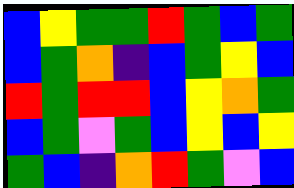[["blue", "yellow", "green", "green", "red", "green", "blue", "green"], ["blue", "green", "orange", "indigo", "blue", "green", "yellow", "blue"], ["red", "green", "red", "red", "blue", "yellow", "orange", "green"], ["blue", "green", "violet", "green", "blue", "yellow", "blue", "yellow"], ["green", "blue", "indigo", "orange", "red", "green", "violet", "blue"]]